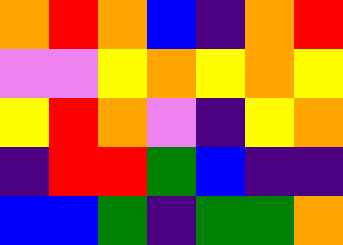[["orange", "red", "orange", "blue", "indigo", "orange", "red"], ["violet", "violet", "yellow", "orange", "yellow", "orange", "yellow"], ["yellow", "red", "orange", "violet", "indigo", "yellow", "orange"], ["indigo", "red", "red", "green", "blue", "indigo", "indigo"], ["blue", "blue", "green", "indigo", "green", "green", "orange"]]